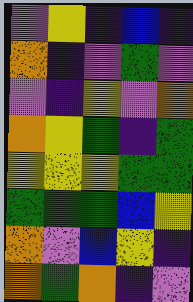[["violet", "yellow", "indigo", "blue", "indigo"], ["orange", "indigo", "violet", "green", "violet"], ["violet", "indigo", "yellow", "violet", "orange"], ["orange", "yellow", "green", "indigo", "green"], ["yellow", "yellow", "yellow", "green", "green"], ["green", "green", "green", "blue", "yellow"], ["orange", "violet", "blue", "yellow", "indigo"], ["orange", "green", "orange", "indigo", "violet"]]